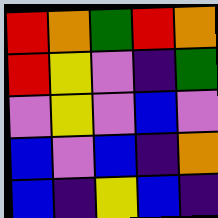[["red", "orange", "green", "red", "orange"], ["red", "yellow", "violet", "indigo", "green"], ["violet", "yellow", "violet", "blue", "violet"], ["blue", "violet", "blue", "indigo", "orange"], ["blue", "indigo", "yellow", "blue", "indigo"]]